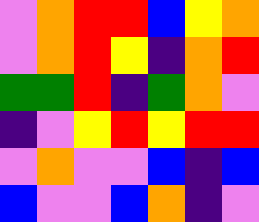[["violet", "orange", "red", "red", "blue", "yellow", "orange"], ["violet", "orange", "red", "yellow", "indigo", "orange", "red"], ["green", "green", "red", "indigo", "green", "orange", "violet"], ["indigo", "violet", "yellow", "red", "yellow", "red", "red"], ["violet", "orange", "violet", "violet", "blue", "indigo", "blue"], ["blue", "violet", "violet", "blue", "orange", "indigo", "violet"]]